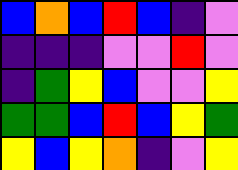[["blue", "orange", "blue", "red", "blue", "indigo", "violet"], ["indigo", "indigo", "indigo", "violet", "violet", "red", "violet"], ["indigo", "green", "yellow", "blue", "violet", "violet", "yellow"], ["green", "green", "blue", "red", "blue", "yellow", "green"], ["yellow", "blue", "yellow", "orange", "indigo", "violet", "yellow"]]